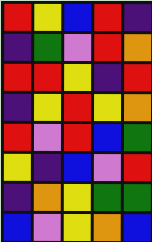[["red", "yellow", "blue", "red", "indigo"], ["indigo", "green", "violet", "red", "orange"], ["red", "red", "yellow", "indigo", "red"], ["indigo", "yellow", "red", "yellow", "orange"], ["red", "violet", "red", "blue", "green"], ["yellow", "indigo", "blue", "violet", "red"], ["indigo", "orange", "yellow", "green", "green"], ["blue", "violet", "yellow", "orange", "blue"]]